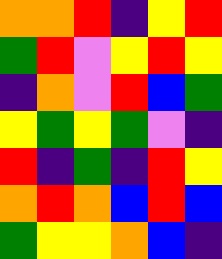[["orange", "orange", "red", "indigo", "yellow", "red"], ["green", "red", "violet", "yellow", "red", "yellow"], ["indigo", "orange", "violet", "red", "blue", "green"], ["yellow", "green", "yellow", "green", "violet", "indigo"], ["red", "indigo", "green", "indigo", "red", "yellow"], ["orange", "red", "orange", "blue", "red", "blue"], ["green", "yellow", "yellow", "orange", "blue", "indigo"]]